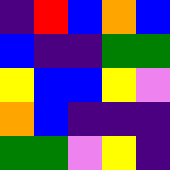[["indigo", "red", "blue", "orange", "blue"], ["blue", "indigo", "indigo", "green", "green"], ["yellow", "blue", "blue", "yellow", "violet"], ["orange", "blue", "indigo", "indigo", "indigo"], ["green", "green", "violet", "yellow", "indigo"]]